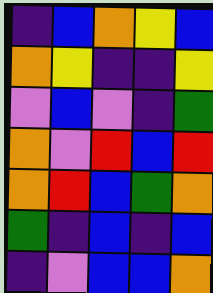[["indigo", "blue", "orange", "yellow", "blue"], ["orange", "yellow", "indigo", "indigo", "yellow"], ["violet", "blue", "violet", "indigo", "green"], ["orange", "violet", "red", "blue", "red"], ["orange", "red", "blue", "green", "orange"], ["green", "indigo", "blue", "indigo", "blue"], ["indigo", "violet", "blue", "blue", "orange"]]